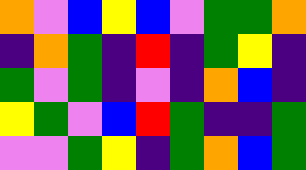[["orange", "violet", "blue", "yellow", "blue", "violet", "green", "green", "orange"], ["indigo", "orange", "green", "indigo", "red", "indigo", "green", "yellow", "indigo"], ["green", "violet", "green", "indigo", "violet", "indigo", "orange", "blue", "indigo"], ["yellow", "green", "violet", "blue", "red", "green", "indigo", "indigo", "green"], ["violet", "violet", "green", "yellow", "indigo", "green", "orange", "blue", "green"]]